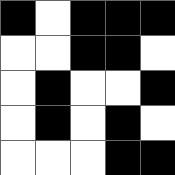[["black", "white", "black", "black", "black"], ["white", "white", "black", "black", "white"], ["white", "black", "white", "white", "black"], ["white", "black", "white", "black", "white"], ["white", "white", "white", "black", "black"]]